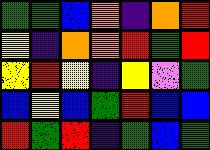[["green", "green", "blue", "orange", "indigo", "orange", "red"], ["yellow", "indigo", "orange", "orange", "red", "green", "red"], ["yellow", "red", "yellow", "indigo", "yellow", "violet", "green"], ["blue", "yellow", "blue", "green", "red", "blue", "blue"], ["red", "green", "red", "indigo", "green", "blue", "green"]]